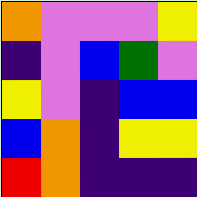[["orange", "violet", "violet", "violet", "yellow"], ["indigo", "violet", "blue", "green", "violet"], ["yellow", "violet", "indigo", "blue", "blue"], ["blue", "orange", "indigo", "yellow", "yellow"], ["red", "orange", "indigo", "indigo", "indigo"]]